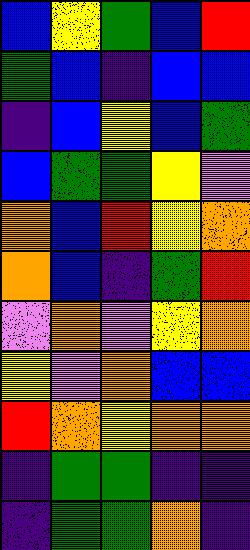[["blue", "yellow", "green", "blue", "red"], ["green", "blue", "indigo", "blue", "blue"], ["indigo", "blue", "yellow", "blue", "green"], ["blue", "green", "green", "yellow", "violet"], ["orange", "blue", "red", "yellow", "orange"], ["orange", "blue", "indigo", "green", "red"], ["violet", "orange", "violet", "yellow", "orange"], ["yellow", "violet", "orange", "blue", "blue"], ["red", "orange", "yellow", "orange", "orange"], ["indigo", "green", "green", "indigo", "indigo"], ["indigo", "green", "green", "orange", "indigo"]]